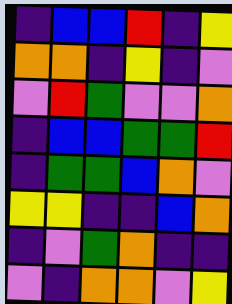[["indigo", "blue", "blue", "red", "indigo", "yellow"], ["orange", "orange", "indigo", "yellow", "indigo", "violet"], ["violet", "red", "green", "violet", "violet", "orange"], ["indigo", "blue", "blue", "green", "green", "red"], ["indigo", "green", "green", "blue", "orange", "violet"], ["yellow", "yellow", "indigo", "indigo", "blue", "orange"], ["indigo", "violet", "green", "orange", "indigo", "indigo"], ["violet", "indigo", "orange", "orange", "violet", "yellow"]]